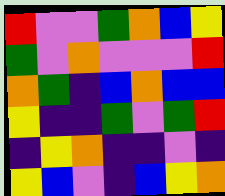[["red", "violet", "violet", "green", "orange", "blue", "yellow"], ["green", "violet", "orange", "violet", "violet", "violet", "red"], ["orange", "green", "indigo", "blue", "orange", "blue", "blue"], ["yellow", "indigo", "indigo", "green", "violet", "green", "red"], ["indigo", "yellow", "orange", "indigo", "indigo", "violet", "indigo"], ["yellow", "blue", "violet", "indigo", "blue", "yellow", "orange"]]